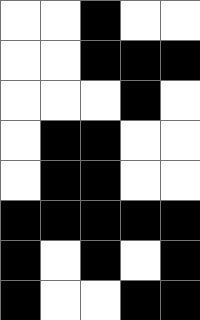[["white", "white", "black", "white", "white"], ["white", "white", "black", "black", "black"], ["white", "white", "white", "black", "white"], ["white", "black", "black", "white", "white"], ["white", "black", "black", "white", "white"], ["black", "black", "black", "black", "black"], ["black", "white", "black", "white", "black"], ["black", "white", "white", "black", "black"]]